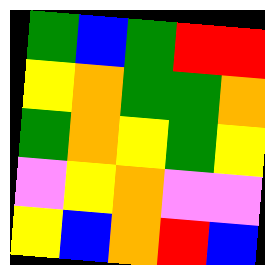[["green", "blue", "green", "red", "red"], ["yellow", "orange", "green", "green", "orange"], ["green", "orange", "yellow", "green", "yellow"], ["violet", "yellow", "orange", "violet", "violet"], ["yellow", "blue", "orange", "red", "blue"]]